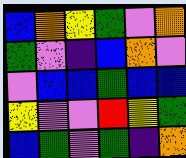[["blue", "orange", "yellow", "green", "violet", "orange"], ["green", "violet", "indigo", "blue", "orange", "violet"], ["violet", "blue", "blue", "green", "blue", "blue"], ["yellow", "violet", "violet", "red", "yellow", "green"], ["blue", "green", "violet", "green", "indigo", "orange"]]